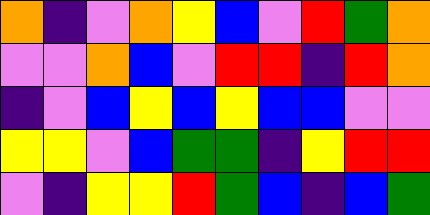[["orange", "indigo", "violet", "orange", "yellow", "blue", "violet", "red", "green", "orange"], ["violet", "violet", "orange", "blue", "violet", "red", "red", "indigo", "red", "orange"], ["indigo", "violet", "blue", "yellow", "blue", "yellow", "blue", "blue", "violet", "violet"], ["yellow", "yellow", "violet", "blue", "green", "green", "indigo", "yellow", "red", "red"], ["violet", "indigo", "yellow", "yellow", "red", "green", "blue", "indigo", "blue", "green"]]